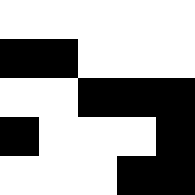[["white", "white", "white", "white", "white"], ["black", "black", "white", "white", "white"], ["white", "white", "black", "black", "black"], ["black", "white", "white", "white", "black"], ["white", "white", "white", "black", "black"]]